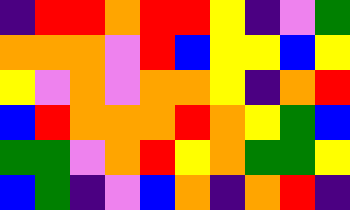[["indigo", "red", "red", "orange", "red", "red", "yellow", "indigo", "violet", "green"], ["orange", "orange", "orange", "violet", "red", "blue", "yellow", "yellow", "blue", "yellow"], ["yellow", "violet", "orange", "violet", "orange", "orange", "yellow", "indigo", "orange", "red"], ["blue", "red", "orange", "orange", "orange", "red", "orange", "yellow", "green", "blue"], ["green", "green", "violet", "orange", "red", "yellow", "orange", "green", "green", "yellow"], ["blue", "green", "indigo", "violet", "blue", "orange", "indigo", "orange", "red", "indigo"]]